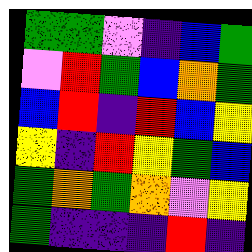[["green", "green", "violet", "indigo", "blue", "green"], ["violet", "red", "green", "blue", "orange", "green"], ["blue", "red", "indigo", "red", "blue", "yellow"], ["yellow", "indigo", "red", "yellow", "green", "blue"], ["green", "orange", "green", "orange", "violet", "yellow"], ["green", "indigo", "indigo", "indigo", "red", "indigo"]]